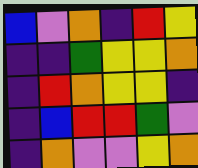[["blue", "violet", "orange", "indigo", "red", "yellow"], ["indigo", "indigo", "green", "yellow", "yellow", "orange"], ["indigo", "red", "orange", "yellow", "yellow", "indigo"], ["indigo", "blue", "red", "red", "green", "violet"], ["indigo", "orange", "violet", "violet", "yellow", "orange"]]